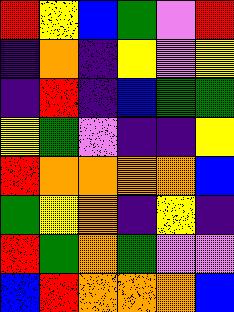[["red", "yellow", "blue", "green", "violet", "red"], ["indigo", "orange", "indigo", "yellow", "violet", "yellow"], ["indigo", "red", "indigo", "blue", "green", "green"], ["yellow", "green", "violet", "indigo", "indigo", "yellow"], ["red", "orange", "orange", "orange", "orange", "blue"], ["green", "yellow", "orange", "indigo", "yellow", "indigo"], ["red", "green", "orange", "green", "violet", "violet"], ["blue", "red", "orange", "orange", "orange", "blue"]]